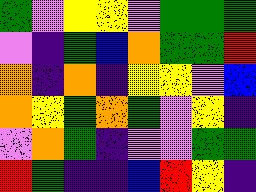[["green", "violet", "yellow", "yellow", "violet", "green", "green", "green"], ["violet", "indigo", "green", "blue", "orange", "green", "green", "red"], ["orange", "indigo", "orange", "indigo", "yellow", "yellow", "violet", "blue"], ["orange", "yellow", "green", "orange", "green", "violet", "yellow", "indigo"], ["violet", "orange", "green", "indigo", "violet", "violet", "green", "green"], ["red", "green", "indigo", "indigo", "blue", "red", "yellow", "indigo"]]